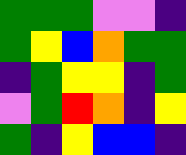[["green", "green", "green", "violet", "violet", "indigo"], ["green", "yellow", "blue", "orange", "green", "green"], ["indigo", "green", "yellow", "yellow", "indigo", "green"], ["violet", "green", "red", "orange", "indigo", "yellow"], ["green", "indigo", "yellow", "blue", "blue", "indigo"]]